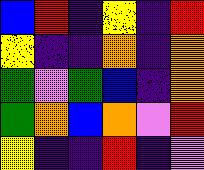[["blue", "red", "indigo", "yellow", "indigo", "red"], ["yellow", "indigo", "indigo", "orange", "indigo", "orange"], ["green", "violet", "green", "blue", "indigo", "orange"], ["green", "orange", "blue", "orange", "violet", "red"], ["yellow", "indigo", "indigo", "red", "indigo", "violet"]]